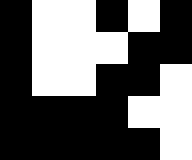[["black", "white", "white", "black", "white", "black"], ["black", "white", "white", "white", "black", "black"], ["black", "white", "white", "black", "black", "white"], ["black", "black", "black", "black", "white", "white"], ["black", "black", "black", "black", "black", "white"]]